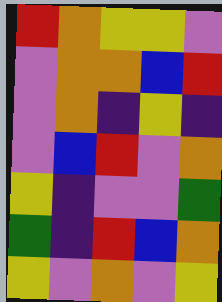[["red", "orange", "yellow", "yellow", "violet"], ["violet", "orange", "orange", "blue", "red"], ["violet", "orange", "indigo", "yellow", "indigo"], ["violet", "blue", "red", "violet", "orange"], ["yellow", "indigo", "violet", "violet", "green"], ["green", "indigo", "red", "blue", "orange"], ["yellow", "violet", "orange", "violet", "yellow"]]